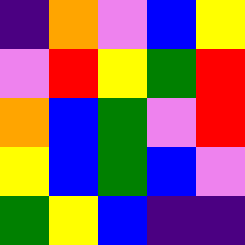[["indigo", "orange", "violet", "blue", "yellow"], ["violet", "red", "yellow", "green", "red"], ["orange", "blue", "green", "violet", "red"], ["yellow", "blue", "green", "blue", "violet"], ["green", "yellow", "blue", "indigo", "indigo"]]